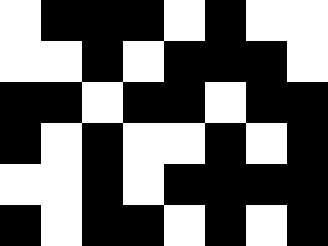[["white", "black", "black", "black", "white", "black", "white", "white"], ["white", "white", "black", "white", "black", "black", "black", "white"], ["black", "black", "white", "black", "black", "white", "black", "black"], ["black", "white", "black", "white", "white", "black", "white", "black"], ["white", "white", "black", "white", "black", "black", "black", "black"], ["black", "white", "black", "black", "white", "black", "white", "black"]]